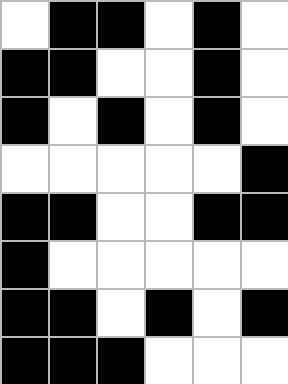[["white", "black", "black", "white", "black", "white"], ["black", "black", "white", "white", "black", "white"], ["black", "white", "black", "white", "black", "white"], ["white", "white", "white", "white", "white", "black"], ["black", "black", "white", "white", "black", "black"], ["black", "white", "white", "white", "white", "white"], ["black", "black", "white", "black", "white", "black"], ["black", "black", "black", "white", "white", "white"]]